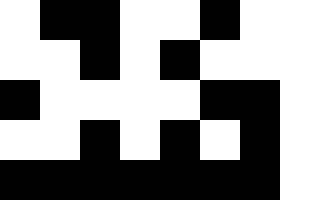[["white", "black", "black", "white", "white", "black", "white", "white"], ["white", "white", "black", "white", "black", "white", "white", "white"], ["black", "white", "white", "white", "white", "black", "black", "white"], ["white", "white", "black", "white", "black", "white", "black", "white"], ["black", "black", "black", "black", "black", "black", "black", "white"]]